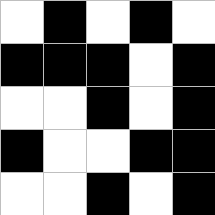[["white", "black", "white", "black", "white"], ["black", "black", "black", "white", "black"], ["white", "white", "black", "white", "black"], ["black", "white", "white", "black", "black"], ["white", "white", "black", "white", "black"]]